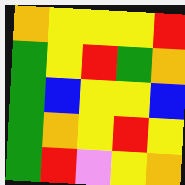[["orange", "yellow", "yellow", "yellow", "red"], ["green", "yellow", "red", "green", "orange"], ["green", "blue", "yellow", "yellow", "blue"], ["green", "orange", "yellow", "red", "yellow"], ["green", "red", "violet", "yellow", "orange"]]